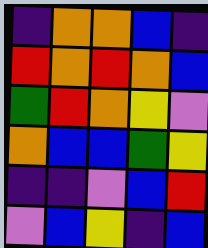[["indigo", "orange", "orange", "blue", "indigo"], ["red", "orange", "red", "orange", "blue"], ["green", "red", "orange", "yellow", "violet"], ["orange", "blue", "blue", "green", "yellow"], ["indigo", "indigo", "violet", "blue", "red"], ["violet", "blue", "yellow", "indigo", "blue"]]